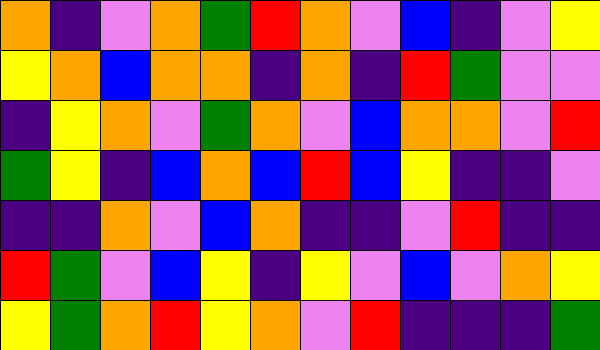[["orange", "indigo", "violet", "orange", "green", "red", "orange", "violet", "blue", "indigo", "violet", "yellow"], ["yellow", "orange", "blue", "orange", "orange", "indigo", "orange", "indigo", "red", "green", "violet", "violet"], ["indigo", "yellow", "orange", "violet", "green", "orange", "violet", "blue", "orange", "orange", "violet", "red"], ["green", "yellow", "indigo", "blue", "orange", "blue", "red", "blue", "yellow", "indigo", "indigo", "violet"], ["indigo", "indigo", "orange", "violet", "blue", "orange", "indigo", "indigo", "violet", "red", "indigo", "indigo"], ["red", "green", "violet", "blue", "yellow", "indigo", "yellow", "violet", "blue", "violet", "orange", "yellow"], ["yellow", "green", "orange", "red", "yellow", "orange", "violet", "red", "indigo", "indigo", "indigo", "green"]]